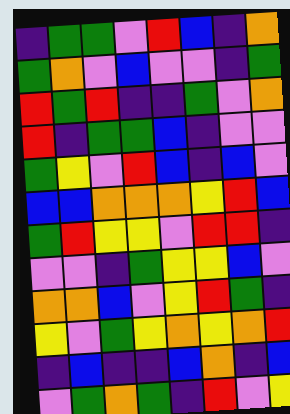[["indigo", "green", "green", "violet", "red", "blue", "indigo", "orange"], ["green", "orange", "violet", "blue", "violet", "violet", "indigo", "green"], ["red", "green", "red", "indigo", "indigo", "green", "violet", "orange"], ["red", "indigo", "green", "green", "blue", "indigo", "violet", "violet"], ["green", "yellow", "violet", "red", "blue", "indigo", "blue", "violet"], ["blue", "blue", "orange", "orange", "orange", "yellow", "red", "blue"], ["green", "red", "yellow", "yellow", "violet", "red", "red", "indigo"], ["violet", "violet", "indigo", "green", "yellow", "yellow", "blue", "violet"], ["orange", "orange", "blue", "violet", "yellow", "red", "green", "indigo"], ["yellow", "violet", "green", "yellow", "orange", "yellow", "orange", "red"], ["indigo", "blue", "indigo", "indigo", "blue", "orange", "indigo", "blue"], ["violet", "green", "orange", "green", "indigo", "red", "violet", "yellow"]]